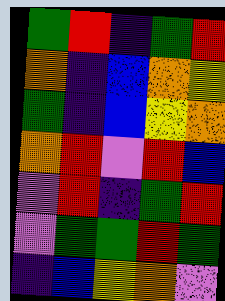[["green", "red", "indigo", "green", "red"], ["orange", "indigo", "blue", "orange", "yellow"], ["green", "indigo", "blue", "yellow", "orange"], ["orange", "red", "violet", "red", "blue"], ["violet", "red", "indigo", "green", "red"], ["violet", "green", "green", "red", "green"], ["indigo", "blue", "yellow", "orange", "violet"]]